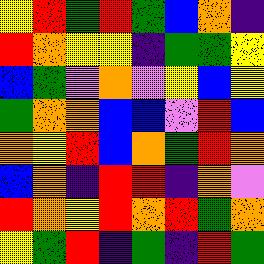[["yellow", "red", "green", "red", "green", "blue", "orange", "indigo"], ["red", "orange", "yellow", "yellow", "indigo", "green", "green", "yellow"], ["blue", "green", "violet", "orange", "violet", "yellow", "blue", "yellow"], ["green", "orange", "orange", "blue", "blue", "violet", "red", "blue"], ["orange", "yellow", "red", "blue", "orange", "green", "red", "orange"], ["blue", "orange", "indigo", "red", "red", "indigo", "orange", "violet"], ["red", "orange", "yellow", "red", "orange", "red", "green", "orange"], ["yellow", "green", "red", "indigo", "green", "indigo", "red", "green"]]